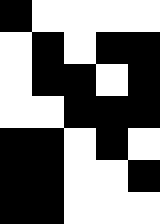[["black", "white", "white", "white", "white"], ["white", "black", "white", "black", "black"], ["white", "black", "black", "white", "black"], ["white", "white", "black", "black", "black"], ["black", "black", "white", "black", "white"], ["black", "black", "white", "white", "black"], ["black", "black", "white", "white", "white"]]